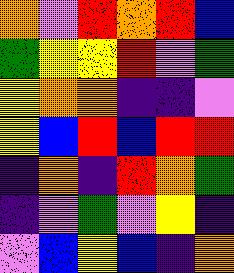[["orange", "violet", "red", "orange", "red", "blue"], ["green", "yellow", "yellow", "red", "violet", "green"], ["yellow", "orange", "orange", "indigo", "indigo", "violet"], ["yellow", "blue", "red", "blue", "red", "red"], ["indigo", "orange", "indigo", "red", "orange", "green"], ["indigo", "violet", "green", "violet", "yellow", "indigo"], ["violet", "blue", "yellow", "blue", "indigo", "orange"]]